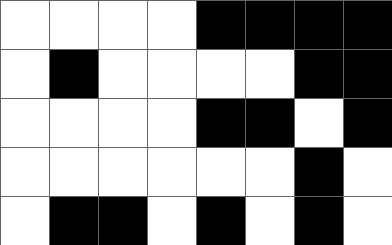[["white", "white", "white", "white", "black", "black", "black", "black"], ["white", "black", "white", "white", "white", "white", "black", "black"], ["white", "white", "white", "white", "black", "black", "white", "black"], ["white", "white", "white", "white", "white", "white", "black", "white"], ["white", "black", "black", "white", "black", "white", "black", "white"]]